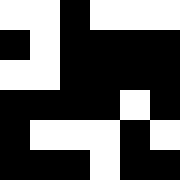[["white", "white", "black", "white", "white", "white"], ["black", "white", "black", "black", "black", "black"], ["white", "white", "black", "black", "black", "black"], ["black", "black", "black", "black", "white", "black"], ["black", "white", "white", "white", "black", "white"], ["black", "black", "black", "white", "black", "black"]]